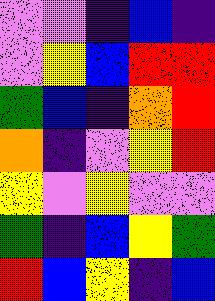[["violet", "violet", "indigo", "blue", "indigo"], ["violet", "yellow", "blue", "red", "red"], ["green", "blue", "indigo", "orange", "red"], ["orange", "indigo", "violet", "yellow", "red"], ["yellow", "violet", "yellow", "violet", "violet"], ["green", "indigo", "blue", "yellow", "green"], ["red", "blue", "yellow", "indigo", "blue"]]